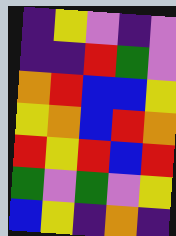[["indigo", "yellow", "violet", "indigo", "violet"], ["indigo", "indigo", "red", "green", "violet"], ["orange", "red", "blue", "blue", "yellow"], ["yellow", "orange", "blue", "red", "orange"], ["red", "yellow", "red", "blue", "red"], ["green", "violet", "green", "violet", "yellow"], ["blue", "yellow", "indigo", "orange", "indigo"]]